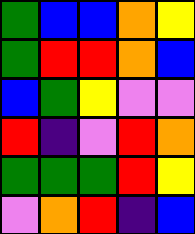[["green", "blue", "blue", "orange", "yellow"], ["green", "red", "red", "orange", "blue"], ["blue", "green", "yellow", "violet", "violet"], ["red", "indigo", "violet", "red", "orange"], ["green", "green", "green", "red", "yellow"], ["violet", "orange", "red", "indigo", "blue"]]